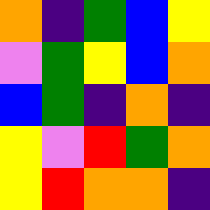[["orange", "indigo", "green", "blue", "yellow"], ["violet", "green", "yellow", "blue", "orange"], ["blue", "green", "indigo", "orange", "indigo"], ["yellow", "violet", "red", "green", "orange"], ["yellow", "red", "orange", "orange", "indigo"]]